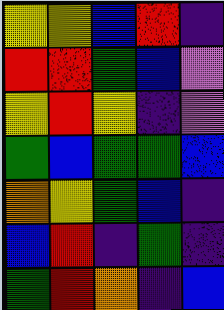[["yellow", "yellow", "blue", "red", "indigo"], ["red", "red", "green", "blue", "violet"], ["yellow", "red", "yellow", "indigo", "violet"], ["green", "blue", "green", "green", "blue"], ["orange", "yellow", "green", "blue", "indigo"], ["blue", "red", "indigo", "green", "indigo"], ["green", "red", "orange", "indigo", "blue"]]